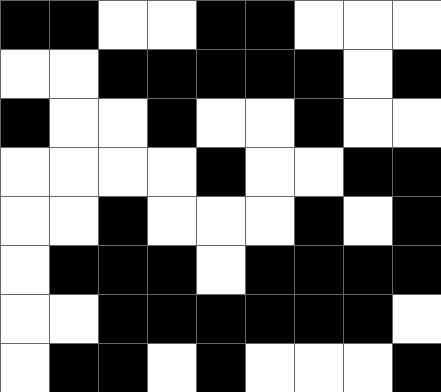[["black", "black", "white", "white", "black", "black", "white", "white", "white"], ["white", "white", "black", "black", "black", "black", "black", "white", "black"], ["black", "white", "white", "black", "white", "white", "black", "white", "white"], ["white", "white", "white", "white", "black", "white", "white", "black", "black"], ["white", "white", "black", "white", "white", "white", "black", "white", "black"], ["white", "black", "black", "black", "white", "black", "black", "black", "black"], ["white", "white", "black", "black", "black", "black", "black", "black", "white"], ["white", "black", "black", "white", "black", "white", "white", "white", "black"]]